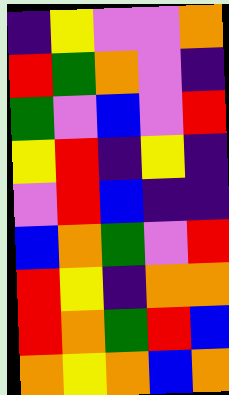[["indigo", "yellow", "violet", "violet", "orange"], ["red", "green", "orange", "violet", "indigo"], ["green", "violet", "blue", "violet", "red"], ["yellow", "red", "indigo", "yellow", "indigo"], ["violet", "red", "blue", "indigo", "indigo"], ["blue", "orange", "green", "violet", "red"], ["red", "yellow", "indigo", "orange", "orange"], ["red", "orange", "green", "red", "blue"], ["orange", "yellow", "orange", "blue", "orange"]]